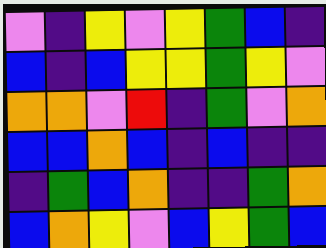[["violet", "indigo", "yellow", "violet", "yellow", "green", "blue", "indigo"], ["blue", "indigo", "blue", "yellow", "yellow", "green", "yellow", "violet"], ["orange", "orange", "violet", "red", "indigo", "green", "violet", "orange"], ["blue", "blue", "orange", "blue", "indigo", "blue", "indigo", "indigo"], ["indigo", "green", "blue", "orange", "indigo", "indigo", "green", "orange"], ["blue", "orange", "yellow", "violet", "blue", "yellow", "green", "blue"]]